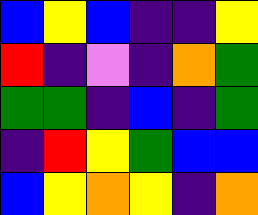[["blue", "yellow", "blue", "indigo", "indigo", "yellow"], ["red", "indigo", "violet", "indigo", "orange", "green"], ["green", "green", "indigo", "blue", "indigo", "green"], ["indigo", "red", "yellow", "green", "blue", "blue"], ["blue", "yellow", "orange", "yellow", "indigo", "orange"]]